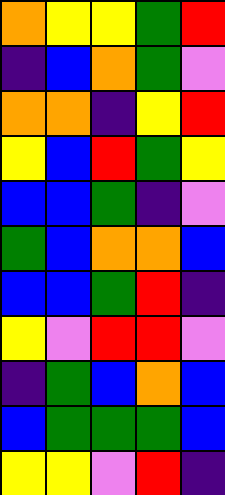[["orange", "yellow", "yellow", "green", "red"], ["indigo", "blue", "orange", "green", "violet"], ["orange", "orange", "indigo", "yellow", "red"], ["yellow", "blue", "red", "green", "yellow"], ["blue", "blue", "green", "indigo", "violet"], ["green", "blue", "orange", "orange", "blue"], ["blue", "blue", "green", "red", "indigo"], ["yellow", "violet", "red", "red", "violet"], ["indigo", "green", "blue", "orange", "blue"], ["blue", "green", "green", "green", "blue"], ["yellow", "yellow", "violet", "red", "indigo"]]